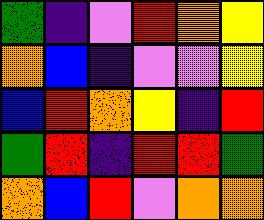[["green", "indigo", "violet", "red", "orange", "yellow"], ["orange", "blue", "indigo", "violet", "violet", "yellow"], ["blue", "red", "orange", "yellow", "indigo", "red"], ["green", "red", "indigo", "red", "red", "green"], ["orange", "blue", "red", "violet", "orange", "orange"]]